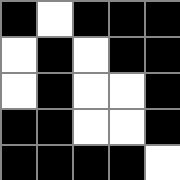[["black", "white", "black", "black", "black"], ["white", "black", "white", "black", "black"], ["white", "black", "white", "white", "black"], ["black", "black", "white", "white", "black"], ["black", "black", "black", "black", "white"]]